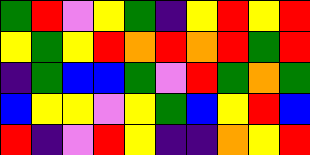[["green", "red", "violet", "yellow", "green", "indigo", "yellow", "red", "yellow", "red"], ["yellow", "green", "yellow", "red", "orange", "red", "orange", "red", "green", "red"], ["indigo", "green", "blue", "blue", "green", "violet", "red", "green", "orange", "green"], ["blue", "yellow", "yellow", "violet", "yellow", "green", "blue", "yellow", "red", "blue"], ["red", "indigo", "violet", "red", "yellow", "indigo", "indigo", "orange", "yellow", "red"]]